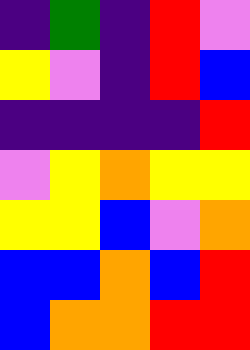[["indigo", "green", "indigo", "red", "violet"], ["yellow", "violet", "indigo", "red", "blue"], ["indigo", "indigo", "indigo", "indigo", "red"], ["violet", "yellow", "orange", "yellow", "yellow"], ["yellow", "yellow", "blue", "violet", "orange"], ["blue", "blue", "orange", "blue", "red"], ["blue", "orange", "orange", "red", "red"]]